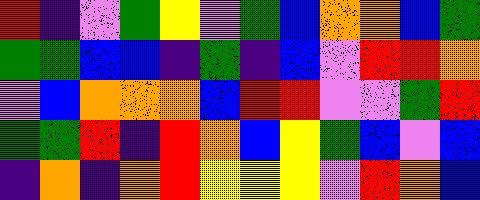[["red", "indigo", "violet", "green", "yellow", "violet", "green", "blue", "orange", "orange", "blue", "green"], ["green", "green", "blue", "blue", "indigo", "green", "indigo", "blue", "violet", "red", "red", "orange"], ["violet", "blue", "orange", "orange", "orange", "blue", "red", "red", "violet", "violet", "green", "red"], ["green", "green", "red", "indigo", "red", "orange", "blue", "yellow", "green", "blue", "violet", "blue"], ["indigo", "orange", "indigo", "orange", "red", "yellow", "yellow", "yellow", "violet", "red", "orange", "blue"]]